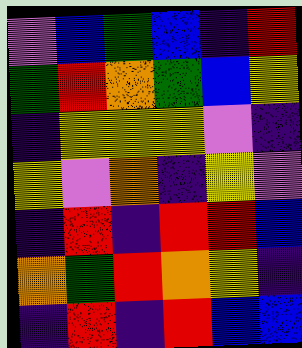[["violet", "blue", "green", "blue", "indigo", "red"], ["green", "red", "orange", "green", "blue", "yellow"], ["indigo", "yellow", "yellow", "yellow", "violet", "indigo"], ["yellow", "violet", "orange", "indigo", "yellow", "violet"], ["indigo", "red", "indigo", "red", "red", "blue"], ["orange", "green", "red", "orange", "yellow", "indigo"], ["indigo", "red", "indigo", "red", "blue", "blue"]]